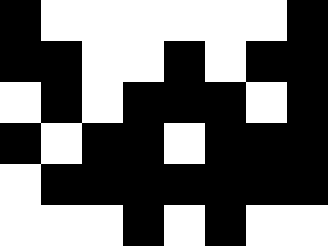[["black", "white", "white", "white", "white", "white", "white", "black"], ["black", "black", "white", "white", "black", "white", "black", "black"], ["white", "black", "white", "black", "black", "black", "white", "black"], ["black", "white", "black", "black", "white", "black", "black", "black"], ["white", "black", "black", "black", "black", "black", "black", "black"], ["white", "white", "white", "black", "white", "black", "white", "white"]]